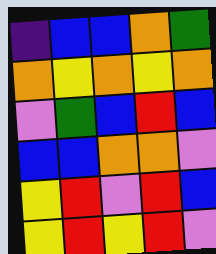[["indigo", "blue", "blue", "orange", "green"], ["orange", "yellow", "orange", "yellow", "orange"], ["violet", "green", "blue", "red", "blue"], ["blue", "blue", "orange", "orange", "violet"], ["yellow", "red", "violet", "red", "blue"], ["yellow", "red", "yellow", "red", "violet"]]